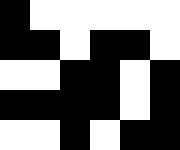[["black", "white", "white", "white", "white", "white"], ["black", "black", "white", "black", "black", "white"], ["white", "white", "black", "black", "white", "black"], ["black", "black", "black", "black", "white", "black"], ["white", "white", "black", "white", "black", "black"]]